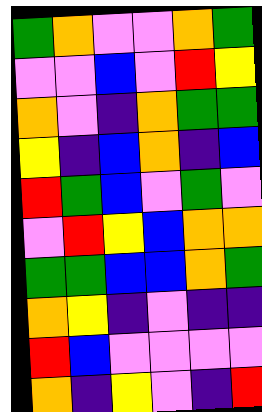[["green", "orange", "violet", "violet", "orange", "green"], ["violet", "violet", "blue", "violet", "red", "yellow"], ["orange", "violet", "indigo", "orange", "green", "green"], ["yellow", "indigo", "blue", "orange", "indigo", "blue"], ["red", "green", "blue", "violet", "green", "violet"], ["violet", "red", "yellow", "blue", "orange", "orange"], ["green", "green", "blue", "blue", "orange", "green"], ["orange", "yellow", "indigo", "violet", "indigo", "indigo"], ["red", "blue", "violet", "violet", "violet", "violet"], ["orange", "indigo", "yellow", "violet", "indigo", "red"]]